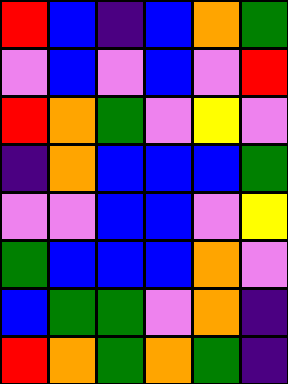[["red", "blue", "indigo", "blue", "orange", "green"], ["violet", "blue", "violet", "blue", "violet", "red"], ["red", "orange", "green", "violet", "yellow", "violet"], ["indigo", "orange", "blue", "blue", "blue", "green"], ["violet", "violet", "blue", "blue", "violet", "yellow"], ["green", "blue", "blue", "blue", "orange", "violet"], ["blue", "green", "green", "violet", "orange", "indigo"], ["red", "orange", "green", "orange", "green", "indigo"]]